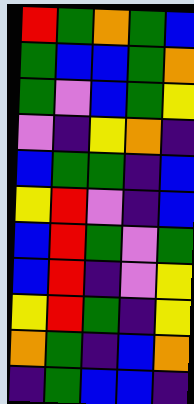[["red", "green", "orange", "green", "blue"], ["green", "blue", "blue", "green", "orange"], ["green", "violet", "blue", "green", "yellow"], ["violet", "indigo", "yellow", "orange", "indigo"], ["blue", "green", "green", "indigo", "blue"], ["yellow", "red", "violet", "indigo", "blue"], ["blue", "red", "green", "violet", "green"], ["blue", "red", "indigo", "violet", "yellow"], ["yellow", "red", "green", "indigo", "yellow"], ["orange", "green", "indigo", "blue", "orange"], ["indigo", "green", "blue", "blue", "indigo"]]